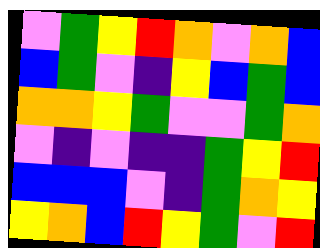[["violet", "green", "yellow", "red", "orange", "violet", "orange", "blue"], ["blue", "green", "violet", "indigo", "yellow", "blue", "green", "blue"], ["orange", "orange", "yellow", "green", "violet", "violet", "green", "orange"], ["violet", "indigo", "violet", "indigo", "indigo", "green", "yellow", "red"], ["blue", "blue", "blue", "violet", "indigo", "green", "orange", "yellow"], ["yellow", "orange", "blue", "red", "yellow", "green", "violet", "red"]]